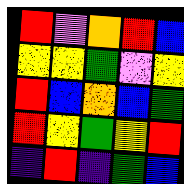[["red", "violet", "orange", "red", "blue"], ["yellow", "yellow", "green", "violet", "yellow"], ["red", "blue", "orange", "blue", "green"], ["red", "yellow", "green", "yellow", "red"], ["indigo", "red", "indigo", "green", "blue"]]